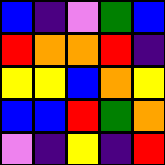[["blue", "indigo", "violet", "green", "blue"], ["red", "orange", "orange", "red", "indigo"], ["yellow", "yellow", "blue", "orange", "yellow"], ["blue", "blue", "red", "green", "orange"], ["violet", "indigo", "yellow", "indigo", "red"]]